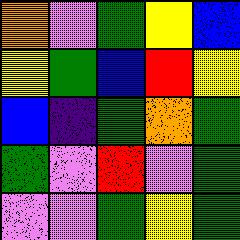[["orange", "violet", "green", "yellow", "blue"], ["yellow", "green", "blue", "red", "yellow"], ["blue", "indigo", "green", "orange", "green"], ["green", "violet", "red", "violet", "green"], ["violet", "violet", "green", "yellow", "green"]]